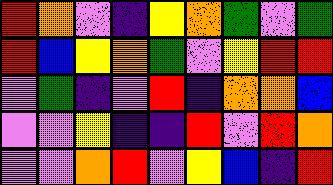[["red", "orange", "violet", "indigo", "yellow", "orange", "green", "violet", "green"], ["red", "blue", "yellow", "orange", "green", "violet", "yellow", "red", "red"], ["violet", "green", "indigo", "violet", "red", "indigo", "orange", "orange", "blue"], ["violet", "violet", "yellow", "indigo", "indigo", "red", "violet", "red", "orange"], ["violet", "violet", "orange", "red", "violet", "yellow", "blue", "indigo", "red"]]